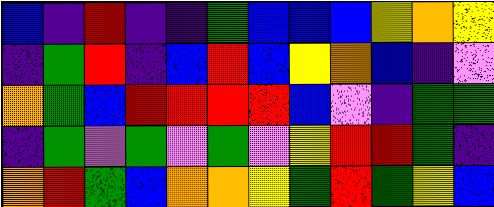[["blue", "indigo", "red", "indigo", "indigo", "green", "blue", "blue", "blue", "yellow", "orange", "yellow"], ["indigo", "green", "red", "indigo", "blue", "red", "blue", "yellow", "orange", "blue", "indigo", "violet"], ["orange", "green", "blue", "red", "red", "red", "red", "blue", "violet", "indigo", "green", "green"], ["indigo", "green", "violet", "green", "violet", "green", "violet", "yellow", "red", "red", "green", "indigo"], ["orange", "red", "green", "blue", "orange", "orange", "yellow", "green", "red", "green", "yellow", "blue"]]